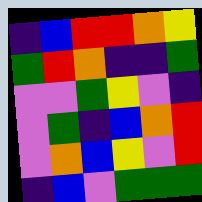[["indigo", "blue", "red", "red", "orange", "yellow"], ["green", "red", "orange", "indigo", "indigo", "green"], ["violet", "violet", "green", "yellow", "violet", "indigo"], ["violet", "green", "indigo", "blue", "orange", "red"], ["violet", "orange", "blue", "yellow", "violet", "red"], ["indigo", "blue", "violet", "green", "green", "green"]]